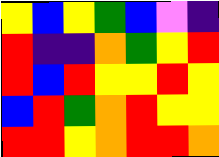[["yellow", "blue", "yellow", "green", "blue", "violet", "indigo"], ["red", "indigo", "indigo", "orange", "green", "yellow", "red"], ["red", "blue", "red", "yellow", "yellow", "red", "yellow"], ["blue", "red", "green", "orange", "red", "yellow", "yellow"], ["red", "red", "yellow", "orange", "red", "red", "orange"]]